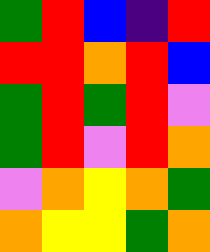[["green", "red", "blue", "indigo", "red"], ["red", "red", "orange", "red", "blue"], ["green", "red", "green", "red", "violet"], ["green", "red", "violet", "red", "orange"], ["violet", "orange", "yellow", "orange", "green"], ["orange", "yellow", "yellow", "green", "orange"]]